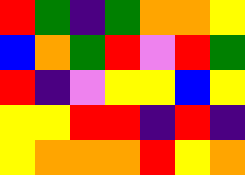[["red", "green", "indigo", "green", "orange", "orange", "yellow"], ["blue", "orange", "green", "red", "violet", "red", "green"], ["red", "indigo", "violet", "yellow", "yellow", "blue", "yellow"], ["yellow", "yellow", "red", "red", "indigo", "red", "indigo"], ["yellow", "orange", "orange", "orange", "red", "yellow", "orange"]]